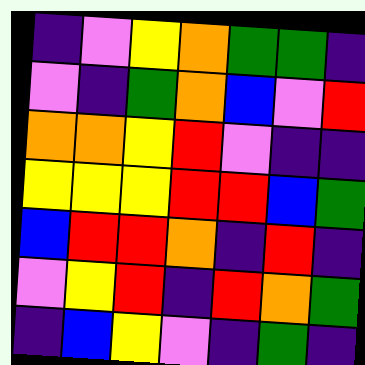[["indigo", "violet", "yellow", "orange", "green", "green", "indigo"], ["violet", "indigo", "green", "orange", "blue", "violet", "red"], ["orange", "orange", "yellow", "red", "violet", "indigo", "indigo"], ["yellow", "yellow", "yellow", "red", "red", "blue", "green"], ["blue", "red", "red", "orange", "indigo", "red", "indigo"], ["violet", "yellow", "red", "indigo", "red", "orange", "green"], ["indigo", "blue", "yellow", "violet", "indigo", "green", "indigo"]]